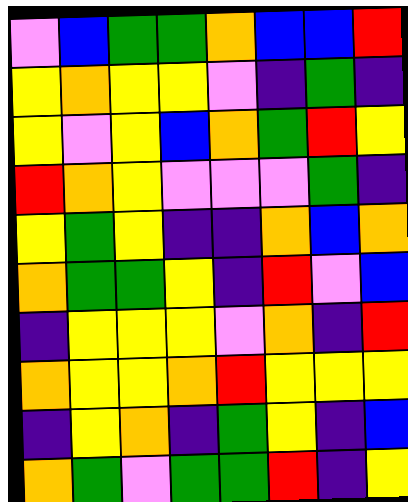[["violet", "blue", "green", "green", "orange", "blue", "blue", "red"], ["yellow", "orange", "yellow", "yellow", "violet", "indigo", "green", "indigo"], ["yellow", "violet", "yellow", "blue", "orange", "green", "red", "yellow"], ["red", "orange", "yellow", "violet", "violet", "violet", "green", "indigo"], ["yellow", "green", "yellow", "indigo", "indigo", "orange", "blue", "orange"], ["orange", "green", "green", "yellow", "indigo", "red", "violet", "blue"], ["indigo", "yellow", "yellow", "yellow", "violet", "orange", "indigo", "red"], ["orange", "yellow", "yellow", "orange", "red", "yellow", "yellow", "yellow"], ["indigo", "yellow", "orange", "indigo", "green", "yellow", "indigo", "blue"], ["orange", "green", "violet", "green", "green", "red", "indigo", "yellow"]]